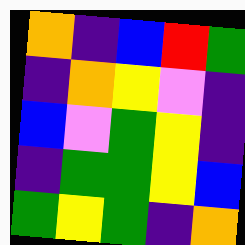[["orange", "indigo", "blue", "red", "green"], ["indigo", "orange", "yellow", "violet", "indigo"], ["blue", "violet", "green", "yellow", "indigo"], ["indigo", "green", "green", "yellow", "blue"], ["green", "yellow", "green", "indigo", "orange"]]